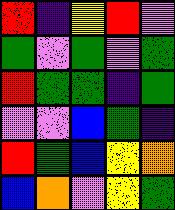[["red", "indigo", "yellow", "red", "violet"], ["green", "violet", "green", "violet", "green"], ["red", "green", "green", "indigo", "green"], ["violet", "violet", "blue", "green", "indigo"], ["red", "green", "blue", "yellow", "orange"], ["blue", "orange", "violet", "yellow", "green"]]